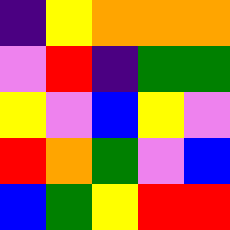[["indigo", "yellow", "orange", "orange", "orange"], ["violet", "red", "indigo", "green", "green"], ["yellow", "violet", "blue", "yellow", "violet"], ["red", "orange", "green", "violet", "blue"], ["blue", "green", "yellow", "red", "red"]]